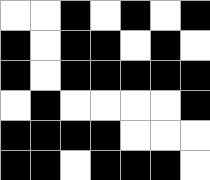[["white", "white", "black", "white", "black", "white", "black"], ["black", "white", "black", "black", "white", "black", "white"], ["black", "white", "black", "black", "black", "black", "black"], ["white", "black", "white", "white", "white", "white", "black"], ["black", "black", "black", "black", "white", "white", "white"], ["black", "black", "white", "black", "black", "black", "white"]]